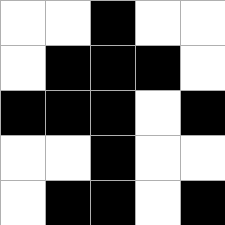[["white", "white", "black", "white", "white"], ["white", "black", "black", "black", "white"], ["black", "black", "black", "white", "black"], ["white", "white", "black", "white", "white"], ["white", "black", "black", "white", "black"]]